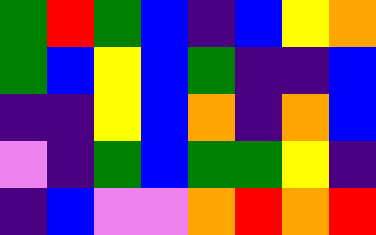[["green", "red", "green", "blue", "indigo", "blue", "yellow", "orange"], ["green", "blue", "yellow", "blue", "green", "indigo", "indigo", "blue"], ["indigo", "indigo", "yellow", "blue", "orange", "indigo", "orange", "blue"], ["violet", "indigo", "green", "blue", "green", "green", "yellow", "indigo"], ["indigo", "blue", "violet", "violet", "orange", "red", "orange", "red"]]